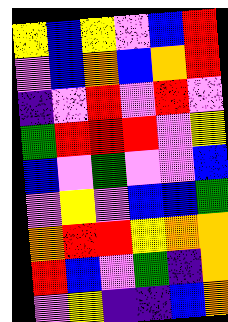[["yellow", "blue", "yellow", "violet", "blue", "red"], ["violet", "blue", "orange", "blue", "orange", "red"], ["indigo", "violet", "red", "violet", "red", "violet"], ["green", "red", "red", "red", "violet", "yellow"], ["blue", "violet", "green", "violet", "violet", "blue"], ["violet", "yellow", "violet", "blue", "blue", "green"], ["orange", "red", "red", "yellow", "orange", "orange"], ["red", "blue", "violet", "green", "indigo", "orange"], ["violet", "yellow", "indigo", "indigo", "blue", "orange"]]